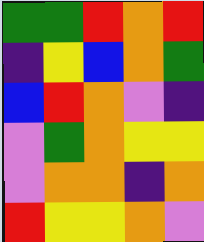[["green", "green", "red", "orange", "red"], ["indigo", "yellow", "blue", "orange", "green"], ["blue", "red", "orange", "violet", "indigo"], ["violet", "green", "orange", "yellow", "yellow"], ["violet", "orange", "orange", "indigo", "orange"], ["red", "yellow", "yellow", "orange", "violet"]]